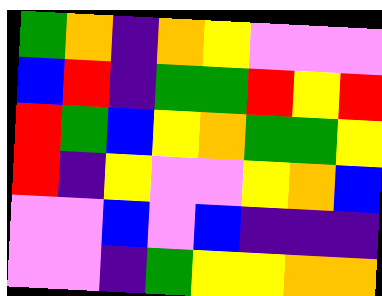[["green", "orange", "indigo", "orange", "yellow", "violet", "violet", "violet"], ["blue", "red", "indigo", "green", "green", "red", "yellow", "red"], ["red", "green", "blue", "yellow", "orange", "green", "green", "yellow"], ["red", "indigo", "yellow", "violet", "violet", "yellow", "orange", "blue"], ["violet", "violet", "blue", "violet", "blue", "indigo", "indigo", "indigo"], ["violet", "violet", "indigo", "green", "yellow", "yellow", "orange", "orange"]]